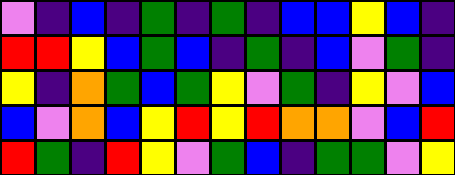[["violet", "indigo", "blue", "indigo", "green", "indigo", "green", "indigo", "blue", "blue", "yellow", "blue", "indigo"], ["red", "red", "yellow", "blue", "green", "blue", "indigo", "green", "indigo", "blue", "violet", "green", "indigo"], ["yellow", "indigo", "orange", "green", "blue", "green", "yellow", "violet", "green", "indigo", "yellow", "violet", "blue"], ["blue", "violet", "orange", "blue", "yellow", "red", "yellow", "red", "orange", "orange", "violet", "blue", "red"], ["red", "green", "indigo", "red", "yellow", "violet", "green", "blue", "indigo", "green", "green", "violet", "yellow"]]